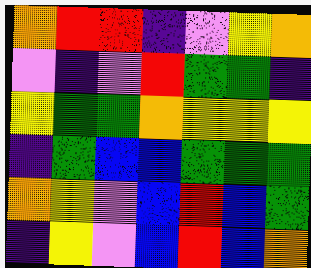[["orange", "red", "red", "indigo", "violet", "yellow", "orange"], ["violet", "indigo", "violet", "red", "green", "green", "indigo"], ["yellow", "green", "green", "orange", "yellow", "yellow", "yellow"], ["indigo", "green", "blue", "blue", "green", "green", "green"], ["orange", "yellow", "violet", "blue", "red", "blue", "green"], ["indigo", "yellow", "violet", "blue", "red", "blue", "orange"]]